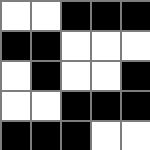[["white", "white", "black", "black", "black"], ["black", "black", "white", "white", "white"], ["white", "black", "white", "white", "black"], ["white", "white", "black", "black", "black"], ["black", "black", "black", "white", "white"]]